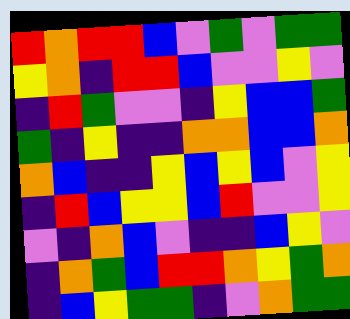[["red", "orange", "red", "red", "blue", "violet", "green", "violet", "green", "green"], ["yellow", "orange", "indigo", "red", "red", "blue", "violet", "violet", "yellow", "violet"], ["indigo", "red", "green", "violet", "violet", "indigo", "yellow", "blue", "blue", "green"], ["green", "indigo", "yellow", "indigo", "indigo", "orange", "orange", "blue", "blue", "orange"], ["orange", "blue", "indigo", "indigo", "yellow", "blue", "yellow", "blue", "violet", "yellow"], ["indigo", "red", "blue", "yellow", "yellow", "blue", "red", "violet", "violet", "yellow"], ["violet", "indigo", "orange", "blue", "violet", "indigo", "indigo", "blue", "yellow", "violet"], ["indigo", "orange", "green", "blue", "red", "red", "orange", "yellow", "green", "orange"], ["indigo", "blue", "yellow", "green", "green", "indigo", "violet", "orange", "green", "green"]]